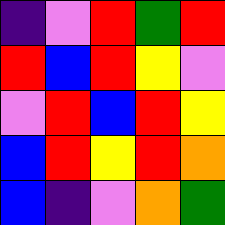[["indigo", "violet", "red", "green", "red"], ["red", "blue", "red", "yellow", "violet"], ["violet", "red", "blue", "red", "yellow"], ["blue", "red", "yellow", "red", "orange"], ["blue", "indigo", "violet", "orange", "green"]]